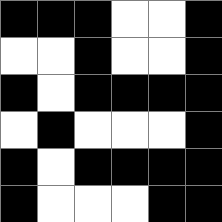[["black", "black", "black", "white", "white", "black"], ["white", "white", "black", "white", "white", "black"], ["black", "white", "black", "black", "black", "black"], ["white", "black", "white", "white", "white", "black"], ["black", "white", "black", "black", "black", "black"], ["black", "white", "white", "white", "black", "black"]]